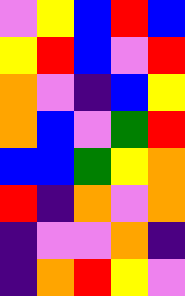[["violet", "yellow", "blue", "red", "blue"], ["yellow", "red", "blue", "violet", "red"], ["orange", "violet", "indigo", "blue", "yellow"], ["orange", "blue", "violet", "green", "red"], ["blue", "blue", "green", "yellow", "orange"], ["red", "indigo", "orange", "violet", "orange"], ["indigo", "violet", "violet", "orange", "indigo"], ["indigo", "orange", "red", "yellow", "violet"]]